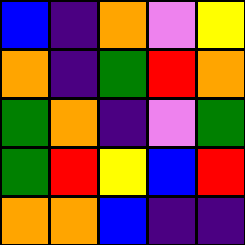[["blue", "indigo", "orange", "violet", "yellow"], ["orange", "indigo", "green", "red", "orange"], ["green", "orange", "indigo", "violet", "green"], ["green", "red", "yellow", "blue", "red"], ["orange", "orange", "blue", "indigo", "indigo"]]